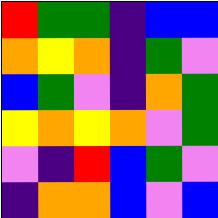[["red", "green", "green", "indigo", "blue", "blue"], ["orange", "yellow", "orange", "indigo", "green", "violet"], ["blue", "green", "violet", "indigo", "orange", "green"], ["yellow", "orange", "yellow", "orange", "violet", "green"], ["violet", "indigo", "red", "blue", "green", "violet"], ["indigo", "orange", "orange", "blue", "violet", "blue"]]